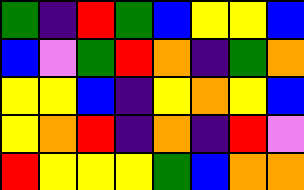[["green", "indigo", "red", "green", "blue", "yellow", "yellow", "blue"], ["blue", "violet", "green", "red", "orange", "indigo", "green", "orange"], ["yellow", "yellow", "blue", "indigo", "yellow", "orange", "yellow", "blue"], ["yellow", "orange", "red", "indigo", "orange", "indigo", "red", "violet"], ["red", "yellow", "yellow", "yellow", "green", "blue", "orange", "orange"]]